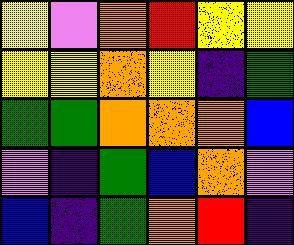[["yellow", "violet", "orange", "red", "yellow", "yellow"], ["yellow", "yellow", "orange", "yellow", "indigo", "green"], ["green", "green", "orange", "orange", "orange", "blue"], ["violet", "indigo", "green", "blue", "orange", "violet"], ["blue", "indigo", "green", "orange", "red", "indigo"]]